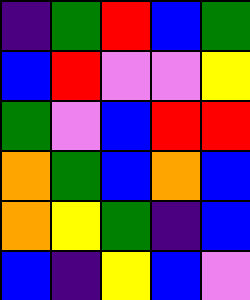[["indigo", "green", "red", "blue", "green"], ["blue", "red", "violet", "violet", "yellow"], ["green", "violet", "blue", "red", "red"], ["orange", "green", "blue", "orange", "blue"], ["orange", "yellow", "green", "indigo", "blue"], ["blue", "indigo", "yellow", "blue", "violet"]]